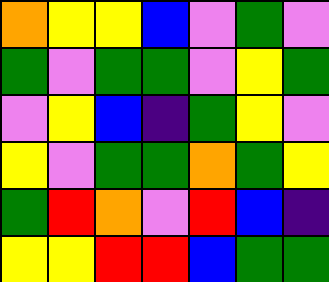[["orange", "yellow", "yellow", "blue", "violet", "green", "violet"], ["green", "violet", "green", "green", "violet", "yellow", "green"], ["violet", "yellow", "blue", "indigo", "green", "yellow", "violet"], ["yellow", "violet", "green", "green", "orange", "green", "yellow"], ["green", "red", "orange", "violet", "red", "blue", "indigo"], ["yellow", "yellow", "red", "red", "blue", "green", "green"]]